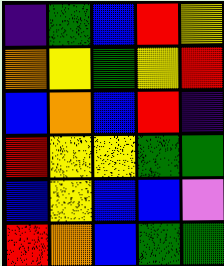[["indigo", "green", "blue", "red", "yellow"], ["orange", "yellow", "green", "yellow", "red"], ["blue", "orange", "blue", "red", "indigo"], ["red", "yellow", "yellow", "green", "green"], ["blue", "yellow", "blue", "blue", "violet"], ["red", "orange", "blue", "green", "green"]]